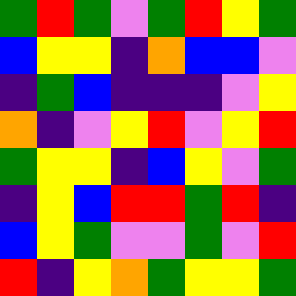[["green", "red", "green", "violet", "green", "red", "yellow", "green"], ["blue", "yellow", "yellow", "indigo", "orange", "blue", "blue", "violet"], ["indigo", "green", "blue", "indigo", "indigo", "indigo", "violet", "yellow"], ["orange", "indigo", "violet", "yellow", "red", "violet", "yellow", "red"], ["green", "yellow", "yellow", "indigo", "blue", "yellow", "violet", "green"], ["indigo", "yellow", "blue", "red", "red", "green", "red", "indigo"], ["blue", "yellow", "green", "violet", "violet", "green", "violet", "red"], ["red", "indigo", "yellow", "orange", "green", "yellow", "yellow", "green"]]